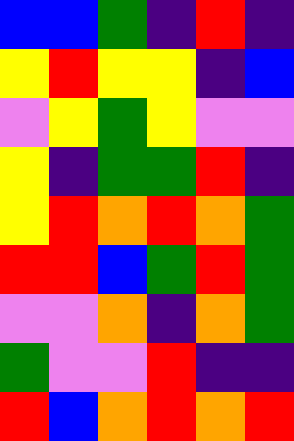[["blue", "blue", "green", "indigo", "red", "indigo"], ["yellow", "red", "yellow", "yellow", "indigo", "blue"], ["violet", "yellow", "green", "yellow", "violet", "violet"], ["yellow", "indigo", "green", "green", "red", "indigo"], ["yellow", "red", "orange", "red", "orange", "green"], ["red", "red", "blue", "green", "red", "green"], ["violet", "violet", "orange", "indigo", "orange", "green"], ["green", "violet", "violet", "red", "indigo", "indigo"], ["red", "blue", "orange", "red", "orange", "red"]]